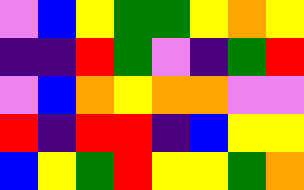[["violet", "blue", "yellow", "green", "green", "yellow", "orange", "yellow"], ["indigo", "indigo", "red", "green", "violet", "indigo", "green", "red"], ["violet", "blue", "orange", "yellow", "orange", "orange", "violet", "violet"], ["red", "indigo", "red", "red", "indigo", "blue", "yellow", "yellow"], ["blue", "yellow", "green", "red", "yellow", "yellow", "green", "orange"]]